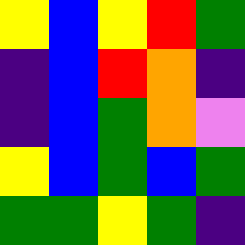[["yellow", "blue", "yellow", "red", "green"], ["indigo", "blue", "red", "orange", "indigo"], ["indigo", "blue", "green", "orange", "violet"], ["yellow", "blue", "green", "blue", "green"], ["green", "green", "yellow", "green", "indigo"]]